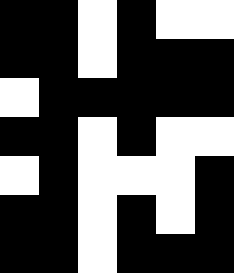[["black", "black", "white", "black", "white", "white"], ["black", "black", "white", "black", "black", "black"], ["white", "black", "black", "black", "black", "black"], ["black", "black", "white", "black", "white", "white"], ["white", "black", "white", "white", "white", "black"], ["black", "black", "white", "black", "white", "black"], ["black", "black", "white", "black", "black", "black"]]